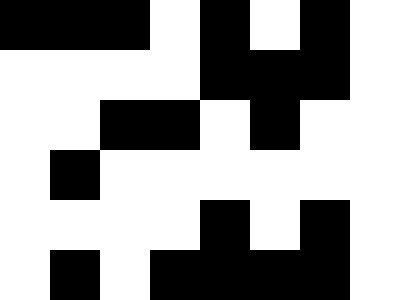[["black", "black", "black", "white", "black", "white", "black", "white"], ["white", "white", "white", "white", "black", "black", "black", "white"], ["white", "white", "black", "black", "white", "black", "white", "white"], ["white", "black", "white", "white", "white", "white", "white", "white"], ["white", "white", "white", "white", "black", "white", "black", "white"], ["white", "black", "white", "black", "black", "black", "black", "white"]]